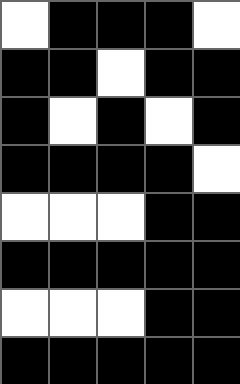[["white", "black", "black", "black", "white"], ["black", "black", "white", "black", "black"], ["black", "white", "black", "white", "black"], ["black", "black", "black", "black", "white"], ["white", "white", "white", "black", "black"], ["black", "black", "black", "black", "black"], ["white", "white", "white", "black", "black"], ["black", "black", "black", "black", "black"]]